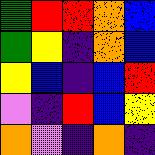[["green", "red", "red", "orange", "blue"], ["green", "yellow", "indigo", "orange", "blue"], ["yellow", "blue", "indigo", "blue", "red"], ["violet", "indigo", "red", "blue", "yellow"], ["orange", "violet", "indigo", "orange", "indigo"]]